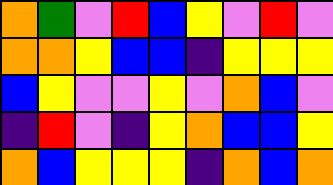[["orange", "green", "violet", "red", "blue", "yellow", "violet", "red", "violet"], ["orange", "orange", "yellow", "blue", "blue", "indigo", "yellow", "yellow", "yellow"], ["blue", "yellow", "violet", "violet", "yellow", "violet", "orange", "blue", "violet"], ["indigo", "red", "violet", "indigo", "yellow", "orange", "blue", "blue", "yellow"], ["orange", "blue", "yellow", "yellow", "yellow", "indigo", "orange", "blue", "orange"]]